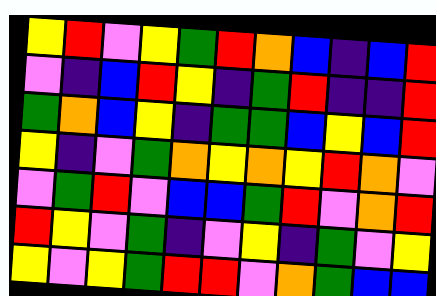[["yellow", "red", "violet", "yellow", "green", "red", "orange", "blue", "indigo", "blue", "red"], ["violet", "indigo", "blue", "red", "yellow", "indigo", "green", "red", "indigo", "indigo", "red"], ["green", "orange", "blue", "yellow", "indigo", "green", "green", "blue", "yellow", "blue", "red"], ["yellow", "indigo", "violet", "green", "orange", "yellow", "orange", "yellow", "red", "orange", "violet"], ["violet", "green", "red", "violet", "blue", "blue", "green", "red", "violet", "orange", "red"], ["red", "yellow", "violet", "green", "indigo", "violet", "yellow", "indigo", "green", "violet", "yellow"], ["yellow", "violet", "yellow", "green", "red", "red", "violet", "orange", "green", "blue", "blue"]]